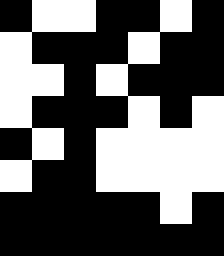[["black", "white", "white", "black", "black", "white", "black"], ["white", "black", "black", "black", "white", "black", "black"], ["white", "white", "black", "white", "black", "black", "black"], ["white", "black", "black", "black", "white", "black", "white"], ["black", "white", "black", "white", "white", "white", "white"], ["white", "black", "black", "white", "white", "white", "white"], ["black", "black", "black", "black", "black", "white", "black"], ["black", "black", "black", "black", "black", "black", "black"]]